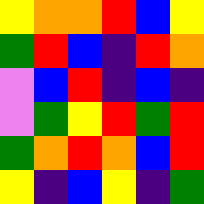[["yellow", "orange", "orange", "red", "blue", "yellow"], ["green", "red", "blue", "indigo", "red", "orange"], ["violet", "blue", "red", "indigo", "blue", "indigo"], ["violet", "green", "yellow", "red", "green", "red"], ["green", "orange", "red", "orange", "blue", "red"], ["yellow", "indigo", "blue", "yellow", "indigo", "green"]]